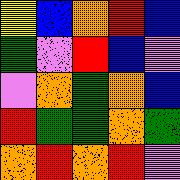[["yellow", "blue", "orange", "red", "blue"], ["green", "violet", "red", "blue", "violet"], ["violet", "orange", "green", "orange", "blue"], ["red", "green", "green", "orange", "green"], ["orange", "red", "orange", "red", "violet"]]